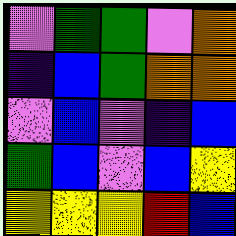[["violet", "green", "green", "violet", "orange"], ["indigo", "blue", "green", "orange", "orange"], ["violet", "blue", "violet", "indigo", "blue"], ["green", "blue", "violet", "blue", "yellow"], ["yellow", "yellow", "yellow", "red", "blue"]]